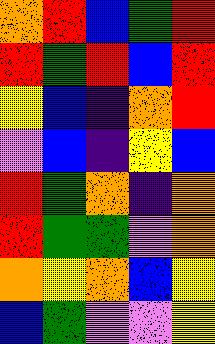[["orange", "red", "blue", "green", "red"], ["red", "green", "red", "blue", "red"], ["yellow", "blue", "indigo", "orange", "red"], ["violet", "blue", "indigo", "yellow", "blue"], ["red", "green", "orange", "indigo", "orange"], ["red", "green", "green", "violet", "orange"], ["orange", "yellow", "orange", "blue", "yellow"], ["blue", "green", "violet", "violet", "yellow"]]